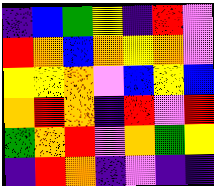[["indigo", "blue", "green", "yellow", "indigo", "red", "violet"], ["red", "orange", "blue", "orange", "yellow", "orange", "violet"], ["yellow", "yellow", "orange", "violet", "blue", "yellow", "blue"], ["orange", "red", "orange", "indigo", "red", "violet", "red"], ["green", "orange", "red", "violet", "orange", "green", "yellow"], ["indigo", "red", "orange", "indigo", "violet", "indigo", "indigo"]]